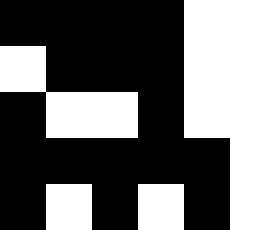[["black", "black", "black", "black", "white", "white"], ["white", "black", "black", "black", "white", "white"], ["black", "white", "white", "black", "white", "white"], ["black", "black", "black", "black", "black", "white"], ["black", "white", "black", "white", "black", "white"]]